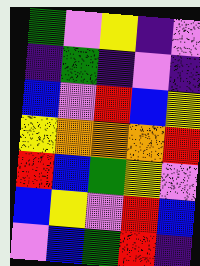[["green", "violet", "yellow", "indigo", "violet"], ["indigo", "green", "indigo", "violet", "indigo"], ["blue", "violet", "red", "blue", "yellow"], ["yellow", "orange", "orange", "orange", "red"], ["red", "blue", "green", "yellow", "violet"], ["blue", "yellow", "violet", "red", "blue"], ["violet", "blue", "green", "red", "indigo"]]